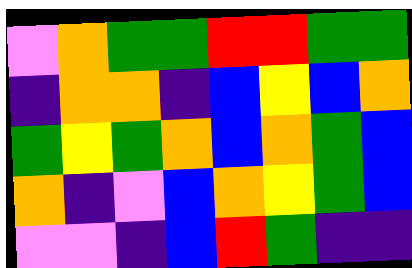[["violet", "orange", "green", "green", "red", "red", "green", "green"], ["indigo", "orange", "orange", "indigo", "blue", "yellow", "blue", "orange"], ["green", "yellow", "green", "orange", "blue", "orange", "green", "blue"], ["orange", "indigo", "violet", "blue", "orange", "yellow", "green", "blue"], ["violet", "violet", "indigo", "blue", "red", "green", "indigo", "indigo"]]